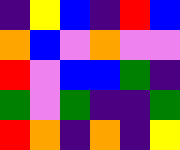[["indigo", "yellow", "blue", "indigo", "red", "blue"], ["orange", "blue", "violet", "orange", "violet", "violet"], ["red", "violet", "blue", "blue", "green", "indigo"], ["green", "violet", "green", "indigo", "indigo", "green"], ["red", "orange", "indigo", "orange", "indigo", "yellow"]]